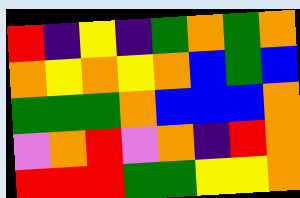[["red", "indigo", "yellow", "indigo", "green", "orange", "green", "orange"], ["orange", "yellow", "orange", "yellow", "orange", "blue", "green", "blue"], ["green", "green", "green", "orange", "blue", "blue", "blue", "orange"], ["violet", "orange", "red", "violet", "orange", "indigo", "red", "orange"], ["red", "red", "red", "green", "green", "yellow", "yellow", "orange"]]